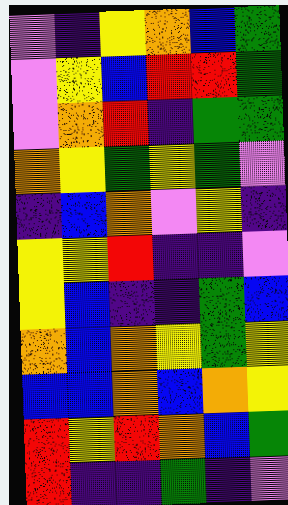[["violet", "indigo", "yellow", "orange", "blue", "green"], ["violet", "yellow", "blue", "red", "red", "green"], ["violet", "orange", "red", "indigo", "green", "green"], ["orange", "yellow", "green", "yellow", "green", "violet"], ["indigo", "blue", "orange", "violet", "yellow", "indigo"], ["yellow", "yellow", "red", "indigo", "indigo", "violet"], ["yellow", "blue", "indigo", "indigo", "green", "blue"], ["orange", "blue", "orange", "yellow", "green", "yellow"], ["blue", "blue", "orange", "blue", "orange", "yellow"], ["red", "yellow", "red", "orange", "blue", "green"], ["red", "indigo", "indigo", "green", "indigo", "violet"]]